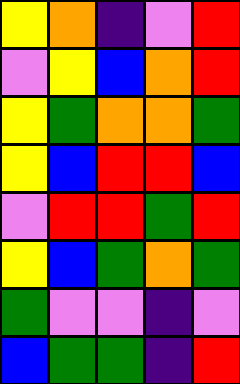[["yellow", "orange", "indigo", "violet", "red"], ["violet", "yellow", "blue", "orange", "red"], ["yellow", "green", "orange", "orange", "green"], ["yellow", "blue", "red", "red", "blue"], ["violet", "red", "red", "green", "red"], ["yellow", "blue", "green", "orange", "green"], ["green", "violet", "violet", "indigo", "violet"], ["blue", "green", "green", "indigo", "red"]]